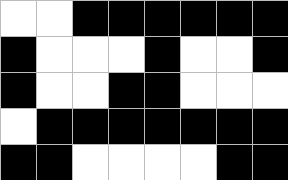[["white", "white", "black", "black", "black", "black", "black", "black"], ["black", "white", "white", "white", "black", "white", "white", "black"], ["black", "white", "white", "black", "black", "white", "white", "white"], ["white", "black", "black", "black", "black", "black", "black", "black"], ["black", "black", "white", "white", "white", "white", "black", "black"]]